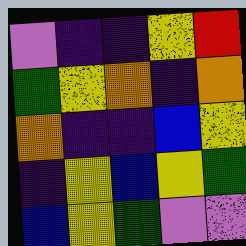[["violet", "indigo", "indigo", "yellow", "red"], ["green", "yellow", "orange", "indigo", "orange"], ["orange", "indigo", "indigo", "blue", "yellow"], ["indigo", "yellow", "blue", "yellow", "green"], ["blue", "yellow", "green", "violet", "violet"]]